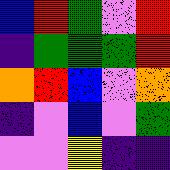[["blue", "red", "green", "violet", "red"], ["indigo", "green", "green", "green", "red"], ["orange", "red", "blue", "violet", "orange"], ["indigo", "violet", "blue", "violet", "green"], ["violet", "violet", "yellow", "indigo", "indigo"]]